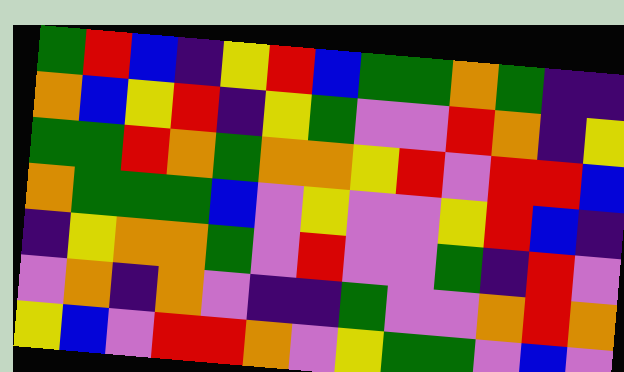[["green", "red", "blue", "indigo", "yellow", "red", "blue", "green", "green", "orange", "green", "indigo", "indigo"], ["orange", "blue", "yellow", "red", "indigo", "yellow", "green", "violet", "violet", "red", "orange", "indigo", "yellow"], ["green", "green", "red", "orange", "green", "orange", "orange", "yellow", "red", "violet", "red", "red", "blue"], ["orange", "green", "green", "green", "blue", "violet", "yellow", "violet", "violet", "yellow", "red", "blue", "indigo"], ["indigo", "yellow", "orange", "orange", "green", "violet", "red", "violet", "violet", "green", "indigo", "red", "violet"], ["violet", "orange", "indigo", "orange", "violet", "indigo", "indigo", "green", "violet", "violet", "orange", "red", "orange"], ["yellow", "blue", "violet", "red", "red", "orange", "violet", "yellow", "green", "green", "violet", "blue", "violet"]]